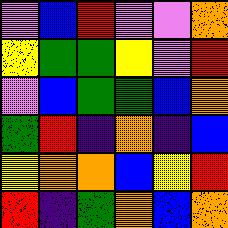[["violet", "blue", "red", "violet", "violet", "orange"], ["yellow", "green", "green", "yellow", "violet", "red"], ["violet", "blue", "green", "green", "blue", "orange"], ["green", "red", "indigo", "orange", "indigo", "blue"], ["yellow", "orange", "orange", "blue", "yellow", "red"], ["red", "indigo", "green", "orange", "blue", "orange"]]